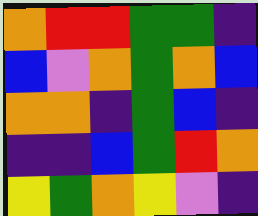[["orange", "red", "red", "green", "green", "indigo"], ["blue", "violet", "orange", "green", "orange", "blue"], ["orange", "orange", "indigo", "green", "blue", "indigo"], ["indigo", "indigo", "blue", "green", "red", "orange"], ["yellow", "green", "orange", "yellow", "violet", "indigo"]]